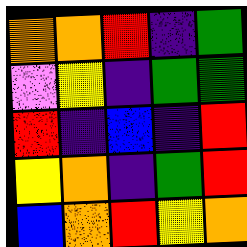[["orange", "orange", "red", "indigo", "green"], ["violet", "yellow", "indigo", "green", "green"], ["red", "indigo", "blue", "indigo", "red"], ["yellow", "orange", "indigo", "green", "red"], ["blue", "orange", "red", "yellow", "orange"]]